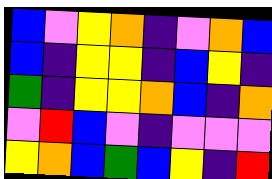[["blue", "violet", "yellow", "orange", "indigo", "violet", "orange", "blue"], ["blue", "indigo", "yellow", "yellow", "indigo", "blue", "yellow", "indigo"], ["green", "indigo", "yellow", "yellow", "orange", "blue", "indigo", "orange"], ["violet", "red", "blue", "violet", "indigo", "violet", "violet", "violet"], ["yellow", "orange", "blue", "green", "blue", "yellow", "indigo", "red"]]